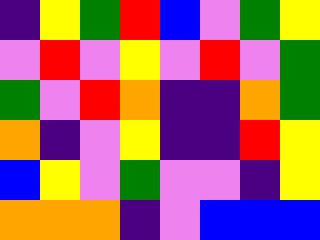[["indigo", "yellow", "green", "red", "blue", "violet", "green", "yellow"], ["violet", "red", "violet", "yellow", "violet", "red", "violet", "green"], ["green", "violet", "red", "orange", "indigo", "indigo", "orange", "green"], ["orange", "indigo", "violet", "yellow", "indigo", "indigo", "red", "yellow"], ["blue", "yellow", "violet", "green", "violet", "violet", "indigo", "yellow"], ["orange", "orange", "orange", "indigo", "violet", "blue", "blue", "blue"]]